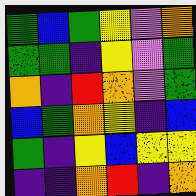[["green", "blue", "green", "yellow", "violet", "orange"], ["green", "green", "indigo", "yellow", "violet", "green"], ["orange", "indigo", "red", "orange", "violet", "green"], ["blue", "green", "orange", "yellow", "indigo", "blue"], ["green", "indigo", "yellow", "blue", "yellow", "yellow"], ["indigo", "indigo", "orange", "red", "indigo", "orange"]]